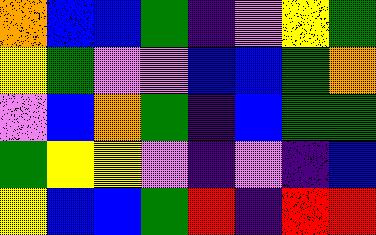[["orange", "blue", "blue", "green", "indigo", "violet", "yellow", "green"], ["yellow", "green", "violet", "violet", "blue", "blue", "green", "orange"], ["violet", "blue", "orange", "green", "indigo", "blue", "green", "green"], ["green", "yellow", "yellow", "violet", "indigo", "violet", "indigo", "blue"], ["yellow", "blue", "blue", "green", "red", "indigo", "red", "red"]]